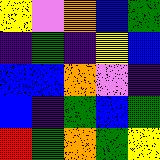[["yellow", "violet", "orange", "blue", "green"], ["indigo", "green", "indigo", "yellow", "blue"], ["blue", "blue", "orange", "violet", "indigo"], ["blue", "indigo", "green", "blue", "green"], ["red", "green", "orange", "green", "yellow"]]